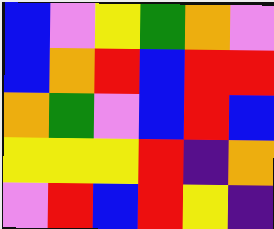[["blue", "violet", "yellow", "green", "orange", "violet"], ["blue", "orange", "red", "blue", "red", "red"], ["orange", "green", "violet", "blue", "red", "blue"], ["yellow", "yellow", "yellow", "red", "indigo", "orange"], ["violet", "red", "blue", "red", "yellow", "indigo"]]